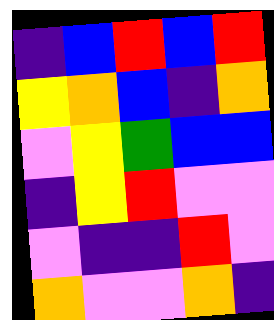[["indigo", "blue", "red", "blue", "red"], ["yellow", "orange", "blue", "indigo", "orange"], ["violet", "yellow", "green", "blue", "blue"], ["indigo", "yellow", "red", "violet", "violet"], ["violet", "indigo", "indigo", "red", "violet"], ["orange", "violet", "violet", "orange", "indigo"]]